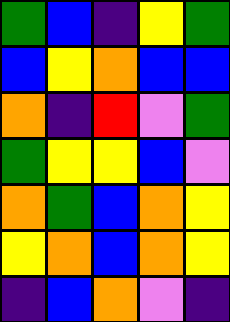[["green", "blue", "indigo", "yellow", "green"], ["blue", "yellow", "orange", "blue", "blue"], ["orange", "indigo", "red", "violet", "green"], ["green", "yellow", "yellow", "blue", "violet"], ["orange", "green", "blue", "orange", "yellow"], ["yellow", "orange", "blue", "orange", "yellow"], ["indigo", "blue", "orange", "violet", "indigo"]]